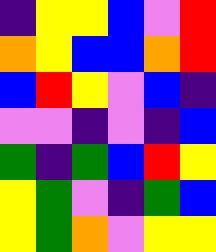[["indigo", "yellow", "yellow", "blue", "violet", "red"], ["orange", "yellow", "blue", "blue", "orange", "red"], ["blue", "red", "yellow", "violet", "blue", "indigo"], ["violet", "violet", "indigo", "violet", "indigo", "blue"], ["green", "indigo", "green", "blue", "red", "yellow"], ["yellow", "green", "violet", "indigo", "green", "blue"], ["yellow", "green", "orange", "violet", "yellow", "yellow"]]